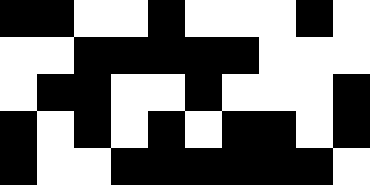[["black", "black", "white", "white", "black", "white", "white", "white", "black", "white"], ["white", "white", "black", "black", "black", "black", "black", "white", "white", "white"], ["white", "black", "black", "white", "white", "black", "white", "white", "white", "black"], ["black", "white", "black", "white", "black", "white", "black", "black", "white", "black"], ["black", "white", "white", "black", "black", "black", "black", "black", "black", "white"]]